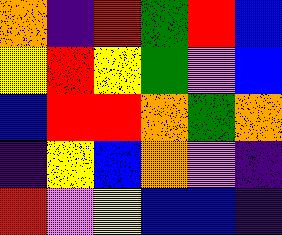[["orange", "indigo", "red", "green", "red", "blue"], ["yellow", "red", "yellow", "green", "violet", "blue"], ["blue", "red", "red", "orange", "green", "orange"], ["indigo", "yellow", "blue", "orange", "violet", "indigo"], ["red", "violet", "yellow", "blue", "blue", "indigo"]]